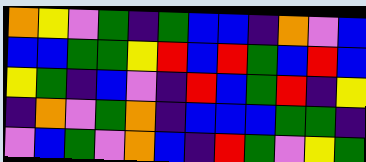[["orange", "yellow", "violet", "green", "indigo", "green", "blue", "blue", "indigo", "orange", "violet", "blue"], ["blue", "blue", "green", "green", "yellow", "red", "blue", "red", "green", "blue", "red", "blue"], ["yellow", "green", "indigo", "blue", "violet", "indigo", "red", "blue", "green", "red", "indigo", "yellow"], ["indigo", "orange", "violet", "green", "orange", "indigo", "blue", "blue", "blue", "green", "green", "indigo"], ["violet", "blue", "green", "violet", "orange", "blue", "indigo", "red", "green", "violet", "yellow", "green"]]